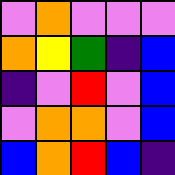[["violet", "orange", "violet", "violet", "violet"], ["orange", "yellow", "green", "indigo", "blue"], ["indigo", "violet", "red", "violet", "blue"], ["violet", "orange", "orange", "violet", "blue"], ["blue", "orange", "red", "blue", "indigo"]]